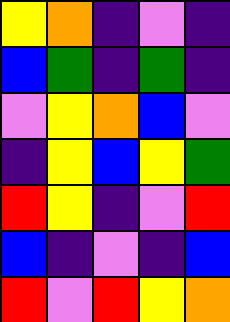[["yellow", "orange", "indigo", "violet", "indigo"], ["blue", "green", "indigo", "green", "indigo"], ["violet", "yellow", "orange", "blue", "violet"], ["indigo", "yellow", "blue", "yellow", "green"], ["red", "yellow", "indigo", "violet", "red"], ["blue", "indigo", "violet", "indigo", "blue"], ["red", "violet", "red", "yellow", "orange"]]